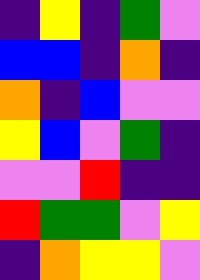[["indigo", "yellow", "indigo", "green", "violet"], ["blue", "blue", "indigo", "orange", "indigo"], ["orange", "indigo", "blue", "violet", "violet"], ["yellow", "blue", "violet", "green", "indigo"], ["violet", "violet", "red", "indigo", "indigo"], ["red", "green", "green", "violet", "yellow"], ["indigo", "orange", "yellow", "yellow", "violet"]]